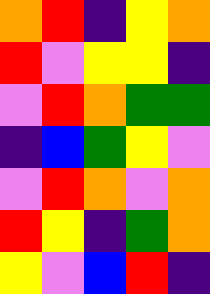[["orange", "red", "indigo", "yellow", "orange"], ["red", "violet", "yellow", "yellow", "indigo"], ["violet", "red", "orange", "green", "green"], ["indigo", "blue", "green", "yellow", "violet"], ["violet", "red", "orange", "violet", "orange"], ["red", "yellow", "indigo", "green", "orange"], ["yellow", "violet", "blue", "red", "indigo"]]